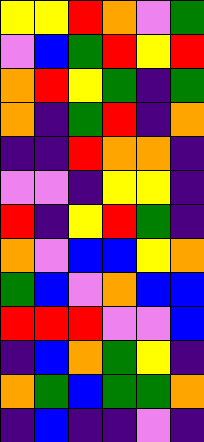[["yellow", "yellow", "red", "orange", "violet", "green"], ["violet", "blue", "green", "red", "yellow", "red"], ["orange", "red", "yellow", "green", "indigo", "green"], ["orange", "indigo", "green", "red", "indigo", "orange"], ["indigo", "indigo", "red", "orange", "orange", "indigo"], ["violet", "violet", "indigo", "yellow", "yellow", "indigo"], ["red", "indigo", "yellow", "red", "green", "indigo"], ["orange", "violet", "blue", "blue", "yellow", "orange"], ["green", "blue", "violet", "orange", "blue", "blue"], ["red", "red", "red", "violet", "violet", "blue"], ["indigo", "blue", "orange", "green", "yellow", "indigo"], ["orange", "green", "blue", "green", "green", "orange"], ["indigo", "blue", "indigo", "indigo", "violet", "indigo"]]